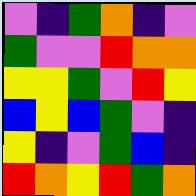[["violet", "indigo", "green", "orange", "indigo", "violet"], ["green", "violet", "violet", "red", "orange", "orange"], ["yellow", "yellow", "green", "violet", "red", "yellow"], ["blue", "yellow", "blue", "green", "violet", "indigo"], ["yellow", "indigo", "violet", "green", "blue", "indigo"], ["red", "orange", "yellow", "red", "green", "orange"]]